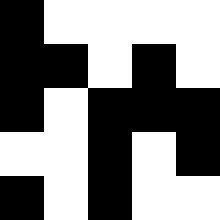[["black", "white", "white", "white", "white"], ["black", "black", "white", "black", "white"], ["black", "white", "black", "black", "black"], ["white", "white", "black", "white", "black"], ["black", "white", "black", "white", "white"]]